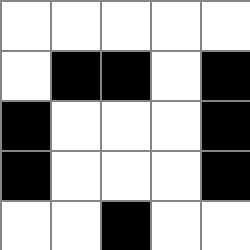[["white", "white", "white", "white", "white"], ["white", "black", "black", "white", "black"], ["black", "white", "white", "white", "black"], ["black", "white", "white", "white", "black"], ["white", "white", "black", "white", "white"]]